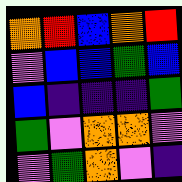[["orange", "red", "blue", "orange", "red"], ["violet", "blue", "blue", "green", "blue"], ["blue", "indigo", "indigo", "indigo", "green"], ["green", "violet", "orange", "orange", "violet"], ["violet", "green", "orange", "violet", "indigo"]]